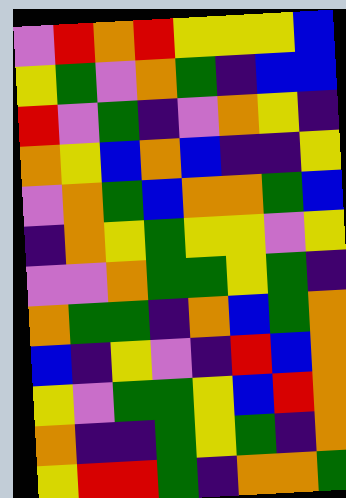[["violet", "red", "orange", "red", "yellow", "yellow", "yellow", "blue"], ["yellow", "green", "violet", "orange", "green", "indigo", "blue", "blue"], ["red", "violet", "green", "indigo", "violet", "orange", "yellow", "indigo"], ["orange", "yellow", "blue", "orange", "blue", "indigo", "indigo", "yellow"], ["violet", "orange", "green", "blue", "orange", "orange", "green", "blue"], ["indigo", "orange", "yellow", "green", "yellow", "yellow", "violet", "yellow"], ["violet", "violet", "orange", "green", "green", "yellow", "green", "indigo"], ["orange", "green", "green", "indigo", "orange", "blue", "green", "orange"], ["blue", "indigo", "yellow", "violet", "indigo", "red", "blue", "orange"], ["yellow", "violet", "green", "green", "yellow", "blue", "red", "orange"], ["orange", "indigo", "indigo", "green", "yellow", "green", "indigo", "orange"], ["yellow", "red", "red", "green", "indigo", "orange", "orange", "green"]]